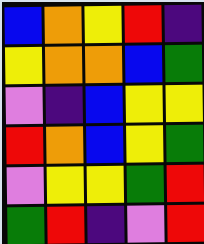[["blue", "orange", "yellow", "red", "indigo"], ["yellow", "orange", "orange", "blue", "green"], ["violet", "indigo", "blue", "yellow", "yellow"], ["red", "orange", "blue", "yellow", "green"], ["violet", "yellow", "yellow", "green", "red"], ["green", "red", "indigo", "violet", "red"]]